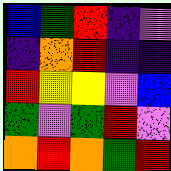[["blue", "green", "red", "indigo", "violet"], ["indigo", "orange", "red", "indigo", "indigo"], ["red", "yellow", "yellow", "violet", "blue"], ["green", "violet", "green", "red", "violet"], ["orange", "red", "orange", "green", "red"]]